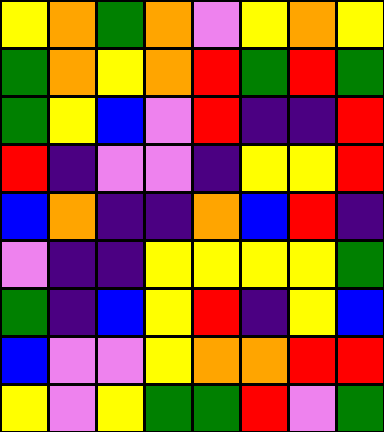[["yellow", "orange", "green", "orange", "violet", "yellow", "orange", "yellow"], ["green", "orange", "yellow", "orange", "red", "green", "red", "green"], ["green", "yellow", "blue", "violet", "red", "indigo", "indigo", "red"], ["red", "indigo", "violet", "violet", "indigo", "yellow", "yellow", "red"], ["blue", "orange", "indigo", "indigo", "orange", "blue", "red", "indigo"], ["violet", "indigo", "indigo", "yellow", "yellow", "yellow", "yellow", "green"], ["green", "indigo", "blue", "yellow", "red", "indigo", "yellow", "blue"], ["blue", "violet", "violet", "yellow", "orange", "orange", "red", "red"], ["yellow", "violet", "yellow", "green", "green", "red", "violet", "green"]]